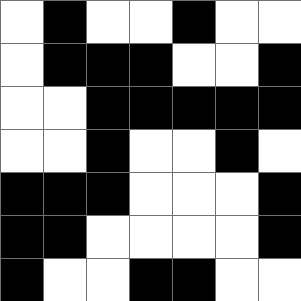[["white", "black", "white", "white", "black", "white", "white"], ["white", "black", "black", "black", "white", "white", "black"], ["white", "white", "black", "black", "black", "black", "black"], ["white", "white", "black", "white", "white", "black", "white"], ["black", "black", "black", "white", "white", "white", "black"], ["black", "black", "white", "white", "white", "white", "black"], ["black", "white", "white", "black", "black", "white", "white"]]